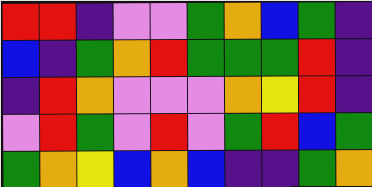[["red", "red", "indigo", "violet", "violet", "green", "orange", "blue", "green", "indigo"], ["blue", "indigo", "green", "orange", "red", "green", "green", "green", "red", "indigo"], ["indigo", "red", "orange", "violet", "violet", "violet", "orange", "yellow", "red", "indigo"], ["violet", "red", "green", "violet", "red", "violet", "green", "red", "blue", "green"], ["green", "orange", "yellow", "blue", "orange", "blue", "indigo", "indigo", "green", "orange"]]